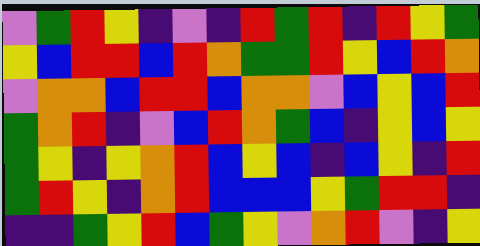[["violet", "green", "red", "yellow", "indigo", "violet", "indigo", "red", "green", "red", "indigo", "red", "yellow", "green"], ["yellow", "blue", "red", "red", "blue", "red", "orange", "green", "green", "red", "yellow", "blue", "red", "orange"], ["violet", "orange", "orange", "blue", "red", "red", "blue", "orange", "orange", "violet", "blue", "yellow", "blue", "red"], ["green", "orange", "red", "indigo", "violet", "blue", "red", "orange", "green", "blue", "indigo", "yellow", "blue", "yellow"], ["green", "yellow", "indigo", "yellow", "orange", "red", "blue", "yellow", "blue", "indigo", "blue", "yellow", "indigo", "red"], ["green", "red", "yellow", "indigo", "orange", "red", "blue", "blue", "blue", "yellow", "green", "red", "red", "indigo"], ["indigo", "indigo", "green", "yellow", "red", "blue", "green", "yellow", "violet", "orange", "red", "violet", "indigo", "yellow"]]